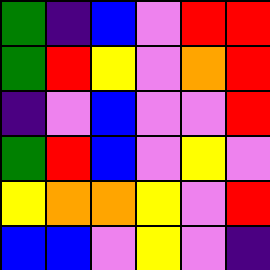[["green", "indigo", "blue", "violet", "red", "red"], ["green", "red", "yellow", "violet", "orange", "red"], ["indigo", "violet", "blue", "violet", "violet", "red"], ["green", "red", "blue", "violet", "yellow", "violet"], ["yellow", "orange", "orange", "yellow", "violet", "red"], ["blue", "blue", "violet", "yellow", "violet", "indigo"]]